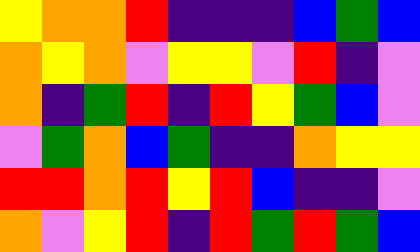[["yellow", "orange", "orange", "red", "indigo", "indigo", "indigo", "blue", "green", "blue"], ["orange", "yellow", "orange", "violet", "yellow", "yellow", "violet", "red", "indigo", "violet"], ["orange", "indigo", "green", "red", "indigo", "red", "yellow", "green", "blue", "violet"], ["violet", "green", "orange", "blue", "green", "indigo", "indigo", "orange", "yellow", "yellow"], ["red", "red", "orange", "red", "yellow", "red", "blue", "indigo", "indigo", "violet"], ["orange", "violet", "yellow", "red", "indigo", "red", "green", "red", "green", "blue"]]